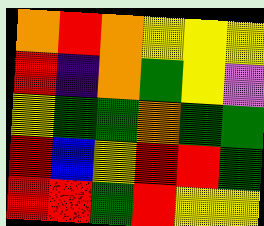[["orange", "red", "orange", "yellow", "yellow", "yellow"], ["red", "indigo", "orange", "green", "yellow", "violet"], ["yellow", "green", "green", "orange", "green", "green"], ["red", "blue", "yellow", "red", "red", "green"], ["red", "red", "green", "red", "yellow", "yellow"]]